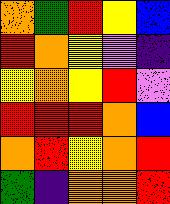[["orange", "green", "red", "yellow", "blue"], ["red", "orange", "yellow", "violet", "indigo"], ["yellow", "orange", "yellow", "red", "violet"], ["red", "red", "red", "orange", "blue"], ["orange", "red", "yellow", "orange", "red"], ["green", "indigo", "orange", "orange", "red"]]